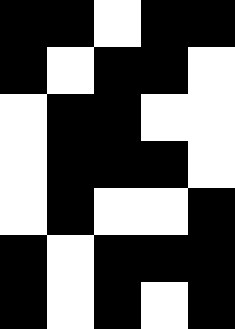[["black", "black", "white", "black", "black"], ["black", "white", "black", "black", "white"], ["white", "black", "black", "white", "white"], ["white", "black", "black", "black", "white"], ["white", "black", "white", "white", "black"], ["black", "white", "black", "black", "black"], ["black", "white", "black", "white", "black"]]